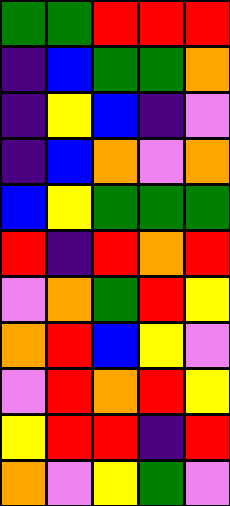[["green", "green", "red", "red", "red"], ["indigo", "blue", "green", "green", "orange"], ["indigo", "yellow", "blue", "indigo", "violet"], ["indigo", "blue", "orange", "violet", "orange"], ["blue", "yellow", "green", "green", "green"], ["red", "indigo", "red", "orange", "red"], ["violet", "orange", "green", "red", "yellow"], ["orange", "red", "blue", "yellow", "violet"], ["violet", "red", "orange", "red", "yellow"], ["yellow", "red", "red", "indigo", "red"], ["orange", "violet", "yellow", "green", "violet"]]